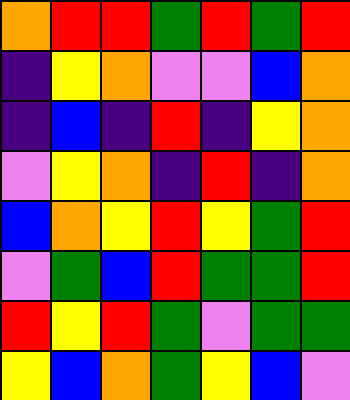[["orange", "red", "red", "green", "red", "green", "red"], ["indigo", "yellow", "orange", "violet", "violet", "blue", "orange"], ["indigo", "blue", "indigo", "red", "indigo", "yellow", "orange"], ["violet", "yellow", "orange", "indigo", "red", "indigo", "orange"], ["blue", "orange", "yellow", "red", "yellow", "green", "red"], ["violet", "green", "blue", "red", "green", "green", "red"], ["red", "yellow", "red", "green", "violet", "green", "green"], ["yellow", "blue", "orange", "green", "yellow", "blue", "violet"]]